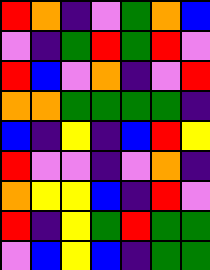[["red", "orange", "indigo", "violet", "green", "orange", "blue"], ["violet", "indigo", "green", "red", "green", "red", "violet"], ["red", "blue", "violet", "orange", "indigo", "violet", "red"], ["orange", "orange", "green", "green", "green", "green", "indigo"], ["blue", "indigo", "yellow", "indigo", "blue", "red", "yellow"], ["red", "violet", "violet", "indigo", "violet", "orange", "indigo"], ["orange", "yellow", "yellow", "blue", "indigo", "red", "violet"], ["red", "indigo", "yellow", "green", "red", "green", "green"], ["violet", "blue", "yellow", "blue", "indigo", "green", "green"]]